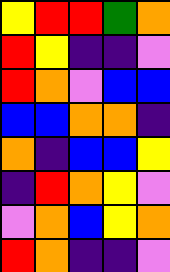[["yellow", "red", "red", "green", "orange"], ["red", "yellow", "indigo", "indigo", "violet"], ["red", "orange", "violet", "blue", "blue"], ["blue", "blue", "orange", "orange", "indigo"], ["orange", "indigo", "blue", "blue", "yellow"], ["indigo", "red", "orange", "yellow", "violet"], ["violet", "orange", "blue", "yellow", "orange"], ["red", "orange", "indigo", "indigo", "violet"]]